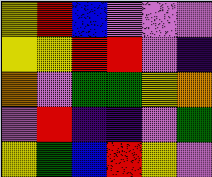[["yellow", "red", "blue", "violet", "violet", "violet"], ["yellow", "yellow", "red", "red", "violet", "indigo"], ["orange", "violet", "green", "green", "yellow", "orange"], ["violet", "red", "indigo", "indigo", "violet", "green"], ["yellow", "green", "blue", "red", "yellow", "violet"]]